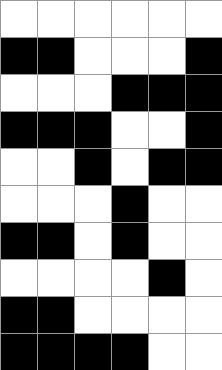[["white", "white", "white", "white", "white", "white"], ["black", "black", "white", "white", "white", "black"], ["white", "white", "white", "black", "black", "black"], ["black", "black", "black", "white", "white", "black"], ["white", "white", "black", "white", "black", "black"], ["white", "white", "white", "black", "white", "white"], ["black", "black", "white", "black", "white", "white"], ["white", "white", "white", "white", "black", "white"], ["black", "black", "white", "white", "white", "white"], ["black", "black", "black", "black", "white", "white"]]